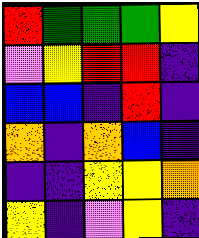[["red", "green", "green", "green", "yellow"], ["violet", "yellow", "red", "red", "indigo"], ["blue", "blue", "indigo", "red", "indigo"], ["orange", "indigo", "orange", "blue", "indigo"], ["indigo", "indigo", "yellow", "yellow", "orange"], ["yellow", "indigo", "violet", "yellow", "indigo"]]